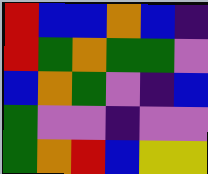[["red", "blue", "blue", "orange", "blue", "indigo"], ["red", "green", "orange", "green", "green", "violet"], ["blue", "orange", "green", "violet", "indigo", "blue"], ["green", "violet", "violet", "indigo", "violet", "violet"], ["green", "orange", "red", "blue", "yellow", "yellow"]]